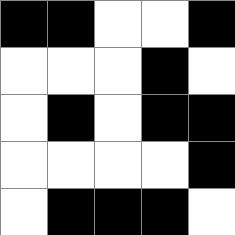[["black", "black", "white", "white", "black"], ["white", "white", "white", "black", "white"], ["white", "black", "white", "black", "black"], ["white", "white", "white", "white", "black"], ["white", "black", "black", "black", "white"]]